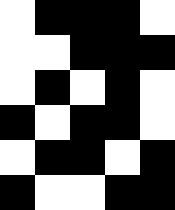[["white", "black", "black", "black", "white"], ["white", "white", "black", "black", "black"], ["white", "black", "white", "black", "white"], ["black", "white", "black", "black", "white"], ["white", "black", "black", "white", "black"], ["black", "white", "white", "black", "black"]]